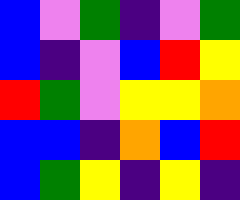[["blue", "violet", "green", "indigo", "violet", "green"], ["blue", "indigo", "violet", "blue", "red", "yellow"], ["red", "green", "violet", "yellow", "yellow", "orange"], ["blue", "blue", "indigo", "orange", "blue", "red"], ["blue", "green", "yellow", "indigo", "yellow", "indigo"]]